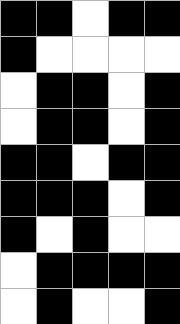[["black", "black", "white", "black", "black"], ["black", "white", "white", "white", "white"], ["white", "black", "black", "white", "black"], ["white", "black", "black", "white", "black"], ["black", "black", "white", "black", "black"], ["black", "black", "black", "white", "black"], ["black", "white", "black", "white", "white"], ["white", "black", "black", "black", "black"], ["white", "black", "white", "white", "black"]]